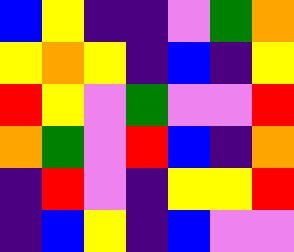[["blue", "yellow", "indigo", "indigo", "violet", "green", "orange"], ["yellow", "orange", "yellow", "indigo", "blue", "indigo", "yellow"], ["red", "yellow", "violet", "green", "violet", "violet", "red"], ["orange", "green", "violet", "red", "blue", "indigo", "orange"], ["indigo", "red", "violet", "indigo", "yellow", "yellow", "red"], ["indigo", "blue", "yellow", "indigo", "blue", "violet", "violet"]]